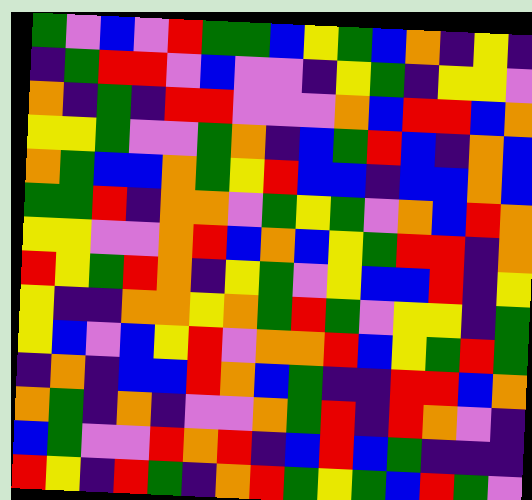[["green", "violet", "blue", "violet", "red", "green", "green", "blue", "yellow", "green", "blue", "orange", "indigo", "yellow", "indigo"], ["indigo", "green", "red", "red", "violet", "blue", "violet", "violet", "indigo", "yellow", "green", "indigo", "yellow", "yellow", "violet"], ["orange", "indigo", "green", "indigo", "red", "red", "violet", "violet", "violet", "orange", "blue", "red", "red", "blue", "orange"], ["yellow", "yellow", "green", "violet", "violet", "green", "orange", "indigo", "blue", "green", "red", "blue", "indigo", "orange", "blue"], ["orange", "green", "blue", "blue", "orange", "green", "yellow", "red", "blue", "blue", "indigo", "blue", "blue", "orange", "blue"], ["green", "green", "red", "indigo", "orange", "orange", "violet", "green", "yellow", "green", "violet", "orange", "blue", "red", "orange"], ["yellow", "yellow", "violet", "violet", "orange", "red", "blue", "orange", "blue", "yellow", "green", "red", "red", "indigo", "orange"], ["red", "yellow", "green", "red", "orange", "indigo", "yellow", "green", "violet", "yellow", "blue", "blue", "red", "indigo", "yellow"], ["yellow", "indigo", "indigo", "orange", "orange", "yellow", "orange", "green", "red", "green", "violet", "yellow", "yellow", "indigo", "green"], ["yellow", "blue", "violet", "blue", "yellow", "red", "violet", "orange", "orange", "red", "blue", "yellow", "green", "red", "green"], ["indigo", "orange", "indigo", "blue", "blue", "red", "orange", "blue", "green", "indigo", "indigo", "red", "red", "blue", "orange"], ["orange", "green", "indigo", "orange", "indigo", "violet", "violet", "orange", "green", "red", "indigo", "red", "orange", "violet", "indigo"], ["blue", "green", "violet", "violet", "red", "orange", "red", "indigo", "blue", "red", "blue", "green", "indigo", "indigo", "indigo"], ["red", "yellow", "indigo", "red", "green", "indigo", "orange", "red", "green", "yellow", "green", "blue", "red", "green", "violet"]]